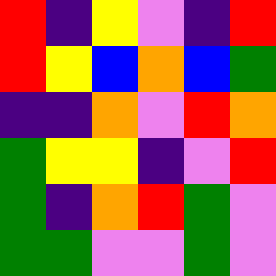[["red", "indigo", "yellow", "violet", "indigo", "red"], ["red", "yellow", "blue", "orange", "blue", "green"], ["indigo", "indigo", "orange", "violet", "red", "orange"], ["green", "yellow", "yellow", "indigo", "violet", "red"], ["green", "indigo", "orange", "red", "green", "violet"], ["green", "green", "violet", "violet", "green", "violet"]]